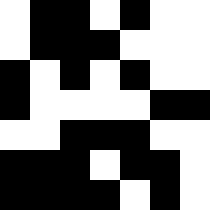[["white", "black", "black", "white", "black", "white", "white"], ["white", "black", "black", "black", "white", "white", "white"], ["black", "white", "black", "white", "black", "white", "white"], ["black", "white", "white", "white", "white", "black", "black"], ["white", "white", "black", "black", "black", "white", "white"], ["black", "black", "black", "white", "black", "black", "white"], ["black", "black", "black", "black", "white", "black", "white"]]